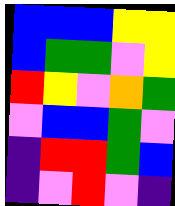[["blue", "blue", "blue", "yellow", "yellow"], ["blue", "green", "green", "violet", "yellow"], ["red", "yellow", "violet", "orange", "green"], ["violet", "blue", "blue", "green", "violet"], ["indigo", "red", "red", "green", "blue"], ["indigo", "violet", "red", "violet", "indigo"]]